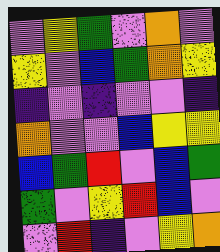[["violet", "yellow", "green", "violet", "orange", "violet"], ["yellow", "violet", "blue", "green", "orange", "yellow"], ["indigo", "violet", "indigo", "violet", "violet", "indigo"], ["orange", "violet", "violet", "blue", "yellow", "yellow"], ["blue", "green", "red", "violet", "blue", "green"], ["green", "violet", "yellow", "red", "blue", "violet"], ["violet", "red", "indigo", "violet", "yellow", "orange"]]